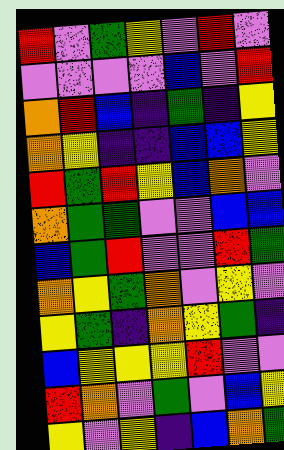[["red", "violet", "green", "yellow", "violet", "red", "violet"], ["violet", "violet", "violet", "violet", "blue", "violet", "red"], ["orange", "red", "blue", "indigo", "green", "indigo", "yellow"], ["orange", "yellow", "indigo", "indigo", "blue", "blue", "yellow"], ["red", "green", "red", "yellow", "blue", "orange", "violet"], ["orange", "green", "green", "violet", "violet", "blue", "blue"], ["blue", "green", "red", "violet", "violet", "red", "green"], ["orange", "yellow", "green", "orange", "violet", "yellow", "violet"], ["yellow", "green", "indigo", "orange", "yellow", "green", "indigo"], ["blue", "yellow", "yellow", "yellow", "red", "violet", "violet"], ["red", "orange", "violet", "green", "violet", "blue", "yellow"], ["yellow", "violet", "yellow", "indigo", "blue", "orange", "green"]]